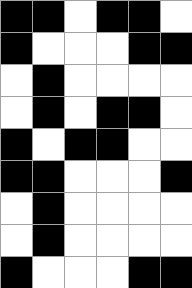[["black", "black", "white", "black", "black", "white"], ["black", "white", "white", "white", "black", "black"], ["white", "black", "white", "white", "white", "white"], ["white", "black", "white", "black", "black", "white"], ["black", "white", "black", "black", "white", "white"], ["black", "black", "white", "white", "white", "black"], ["white", "black", "white", "white", "white", "white"], ["white", "black", "white", "white", "white", "white"], ["black", "white", "white", "white", "black", "black"]]